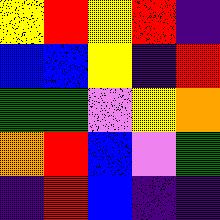[["yellow", "red", "yellow", "red", "indigo"], ["blue", "blue", "yellow", "indigo", "red"], ["green", "green", "violet", "yellow", "orange"], ["orange", "red", "blue", "violet", "green"], ["indigo", "red", "blue", "indigo", "indigo"]]